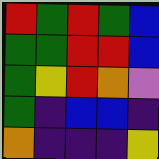[["red", "green", "red", "green", "blue"], ["green", "green", "red", "red", "blue"], ["green", "yellow", "red", "orange", "violet"], ["green", "indigo", "blue", "blue", "indigo"], ["orange", "indigo", "indigo", "indigo", "yellow"]]